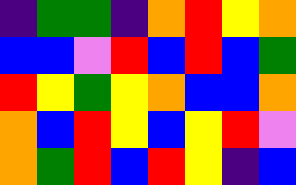[["indigo", "green", "green", "indigo", "orange", "red", "yellow", "orange"], ["blue", "blue", "violet", "red", "blue", "red", "blue", "green"], ["red", "yellow", "green", "yellow", "orange", "blue", "blue", "orange"], ["orange", "blue", "red", "yellow", "blue", "yellow", "red", "violet"], ["orange", "green", "red", "blue", "red", "yellow", "indigo", "blue"]]